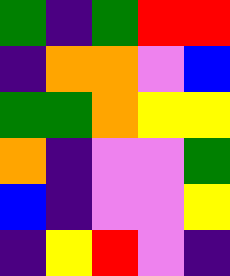[["green", "indigo", "green", "red", "red"], ["indigo", "orange", "orange", "violet", "blue"], ["green", "green", "orange", "yellow", "yellow"], ["orange", "indigo", "violet", "violet", "green"], ["blue", "indigo", "violet", "violet", "yellow"], ["indigo", "yellow", "red", "violet", "indigo"]]